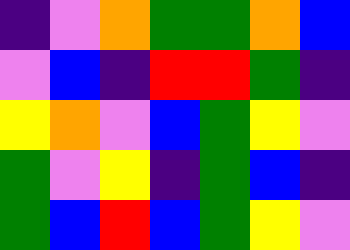[["indigo", "violet", "orange", "green", "green", "orange", "blue"], ["violet", "blue", "indigo", "red", "red", "green", "indigo"], ["yellow", "orange", "violet", "blue", "green", "yellow", "violet"], ["green", "violet", "yellow", "indigo", "green", "blue", "indigo"], ["green", "blue", "red", "blue", "green", "yellow", "violet"]]